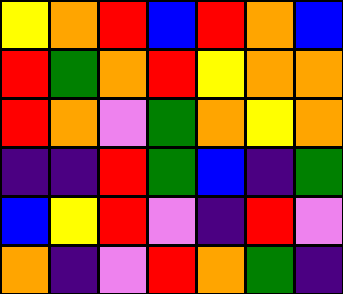[["yellow", "orange", "red", "blue", "red", "orange", "blue"], ["red", "green", "orange", "red", "yellow", "orange", "orange"], ["red", "orange", "violet", "green", "orange", "yellow", "orange"], ["indigo", "indigo", "red", "green", "blue", "indigo", "green"], ["blue", "yellow", "red", "violet", "indigo", "red", "violet"], ["orange", "indigo", "violet", "red", "orange", "green", "indigo"]]